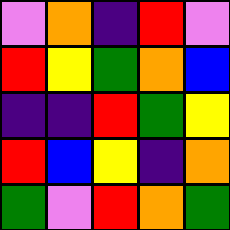[["violet", "orange", "indigo", "red", "violet"], ["red", "yellow", "green", "orange", "blue"], ["indigo", "indigo", "red", "green", "yellow"], ["red", "blue", "yellow", "indigo", "orange"], ["green", "violet", "red", "orange", "green"]]